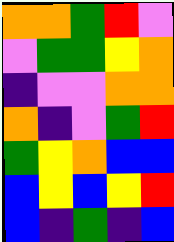[["orange", "orange", "green", "red", "violet"], ["violet", "green", "green", "yellow", "orange"], ["indigo", "violet", "violet", "orange", "orange"], ["orange", "indigo", "violet", "green", "red"], ["green", "yellow", "orange", "blue", "blue"], ["blue", "yellow", "blue", "yellow", "red"], ["blue", "indigo", "green", "indigo", "blue"]]